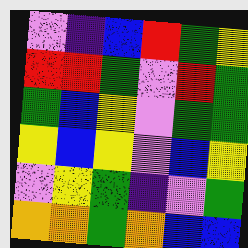[["violet", "indigo", "blue", "red", "green", "yellow"], ["red", "red", "green", "violet", "red", "green"], ["green", "blue", "yellow", "violet", "green", "green"], ["yellow", "blue", "yellow", "violet", "blue", "yellow"], ["violet", "yellow", "green", "indigo", "violet", "green"], ["orange", "orange", "green", "orange", "blue", "blue"]]